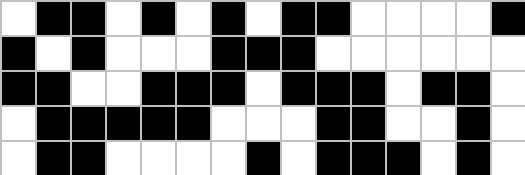[["white", "black", "black", "white", "black", "white", "black", "white", "black", "black", "white", "white", "white", "white", "black"], ["black", "white", "black", "white", "white", "white", "black", "black", "black", "white", "white", "white", "white", "white", "white"], ["black", "black", "white", "white", "black", "black", "black", "white", "black", "black", "black", "white", "black", "black", "white"], ["white", "black", "black", "black", "black", "black", "white", "white", "white", "black", "black", "white", "white", "black", "white"], ["white", "black", "black", "white", "white", "white", "white", "black", "white", "black", "black", "black", "white", "black", "white"]]